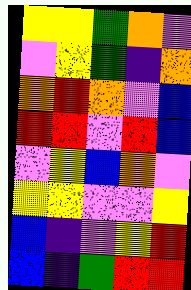[["yellow", "yellow", "green", "orange", "violet"], ["violet", "yellow", "green", "indigo", "orange"], ["orange", "red", "orange", "violet", "blue"], ["red", "red", "violet", "red", "blue"], ["violet", "yellow", "blue", "orange", "violet"], ["yellow", "yellow", "violet", "violet", "yellow"], ["blue", "indigo", "violet", "yellow", "red"], ["blue", "indigo", "green", "red", "red"]]